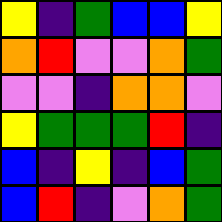[["yellow", "indigo", "green", "blue", "blue", "yellow"], ["orange", "red", "violet", "violet", "orange", "green"], ["violet", "violet", "indigo", "orange", "orange", "violet"], ["yellow", "green", "green", "green", "red", "indigo"], ["blue", "indigo", "yellow", "indigo", "blue", "green"], ["blue", "red", "indigo", "violet", "orange", "green"]]